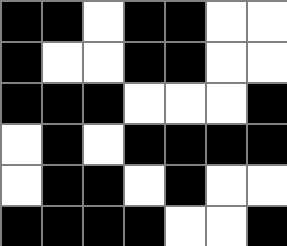[["black", "black", "white", "black", "black", "white", "white"], ["black", "white", "white", "black", "black", "white", "white"], ["black", "black", "black", "white", "white", "white", "black"], ["white", "black", "white", "black", "black", "black", "black"], ["white", "black", "black", "white", "black", "white", "white"], ["black", "black", "black", "black", "white", "white", "black"]]